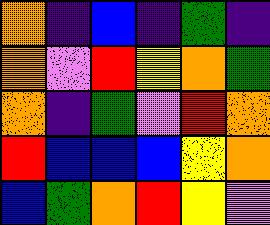[["orange", "indigo", "blue", "indigo", "green", "indigo"], ["orange", "violet", "red", "yellow", "orange", "green"], ["orange", "indigo", "green", "violet", "red", "orange"], ["red", "blue", "blue", "blue", "yellow", "orange"], ["blue", "green", "orange", "red", "yellow", "violet"]]